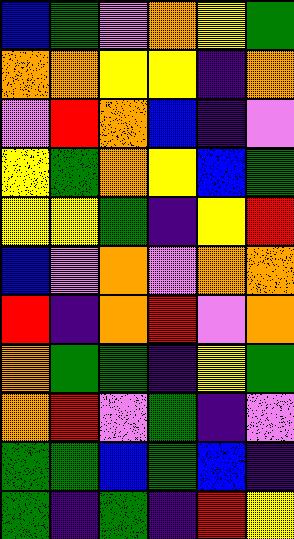[["blue", "green", "violet", "orange", "yellow", "green"], ["orange", "orange", "yellow", "yellow", "indigo", "orange"], ["violet", "red", "orange", "blue", "indigo", "violet"], ["yellow", "green", "orange", "yellow", "blue", "green"], ["yellow", "yellow", "green", "indigo", "yellow", "red"], ["blue", "violet", "orange", "violet", "orange", "orange"], ["red", "indigo", "orange", "red", "violet", "orange"], ["orange", "green", "green", "indigo", "yellow", "green"], ["orange", "red", "violet", "green", "indigo", "violet"], ["green", "green", "blue", "green", "blue", "indigo"], ["green", "indigo", "green", "indigo", "red", "yellow"]]